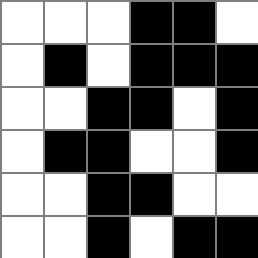[["white", "white", "white", "black", "black", "white"], ["white", "black", "white", "black", "black", "black"], ["white", "white", "black", "black", "white", "black"], ["white", "black", "black", "white", "white", "black"], ["white", "white", "black", "black", "white", "white"], ["white", "white", "black", "white", "black", "black"]]